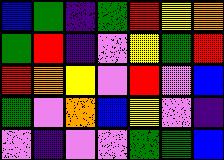[["blue", "green", "indigo", "green", "red", "yellow", "orange"], ["green", "red", "indigo", "violet", "yellow", "green", "red"], ["red", "orange", "yellow", "violet", "red", "violet", "blue"], ["green", "violet", "orange", "blue", "yellow", "violet", "indigo"], ["violet", "indigo", "violet", "violet", "green", "green", "blue"]]